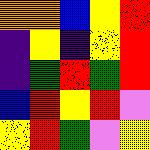[["orange", "orange", "blue", "yellow", "red"], ["indigo", "yellow", "indigo", "yellow", "red"], ["indigo", "green", "red", "green", "red"], ["blue", "red", "yellow", "red", "violet"], ["yellow", "red", "green", "violet", "yellow"]]